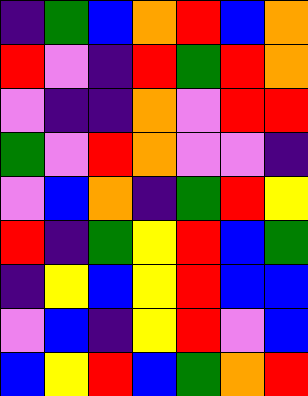[["indigo", "green", "blue", "orange", "red", "blue", "orange"], ["red", "violet", "indigo", "red", "green", "red", "orange"], ["violet", "indigo", "indigo", "orange", "violet", "red", "red"], ["green", "violet", "red", "orange", "violet", "violet", "indigo"], ["violet", "blue", "orange", "indigo", "green", "red", "yellow"], ["red", "indigo", "green", "yellow", "red", "blue", "green"], ["indigo", "yellow", "blue", "yellow", "red", "blue", "blue"], ["violet", "blue", "indigo", "yellow", "red", "violet", "blue"], ["blue", "yellow", "red", "blue", "green", "orange", "red"]]